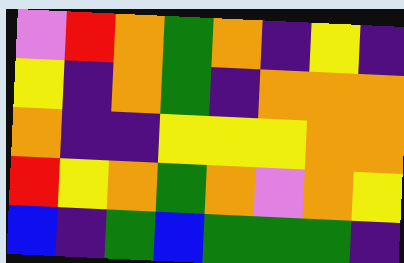[["violet", "red", "orange", "green", "orange", "indigo", "yellow", "indigo"], ["yellow", "indigo", "orange", "green", "indigo", "orange", "orange", "orange"], ["orange", "indigo", "indigo", "yellow", "yellow", "yellow", "orange", "orange"], ["red", "yellow", "orange", "green", "orange", "violet", "orange", "yellow"], ["blue", "indigo", "green", "blue", "green", "green", "green", "indigo"]]